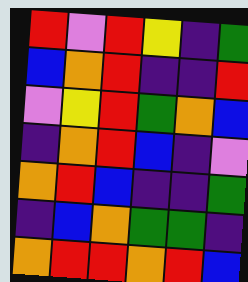[["red", "violet", "red", "yellow", "indigo", "green"], ["blue", "orange", "red", "indigo", "indigo", "red"], ["violet", "yellow", "red", "green", "orange", "blue"], ["indigo", "orange", "red", "blue", "indigo", "violet"], ["orange", "red", "blue", "indigo", "indigo", "green"], ["indigo", "blue", "orange", "green", "green", "indigo"], ["orange", "red", "red", "orange", "red", "blue"]]